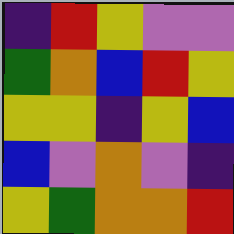[["indigo", "red", "yellow", "violet", "violet"], ["green", "orange", "blue", "red", "yellow"], ["yellow", "yellow", "indigo", "yellow", "blue"], ["blue", "violet", "orange", "violet", "indigo"], ["yellow", "green", "orange", "orange", "red"]]